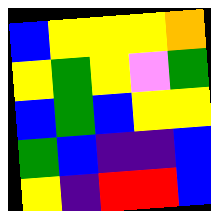[["blue", "yellow", "yellow", "yellow", "orange"], ["yellow", "green", "yellow", "violet", "green"], ["blue", "green", "blue", "yellow", "yellow"], ["green", "blue", "indigo", "indigo", "blue"], ["yellow", "indigo", "red", "red", "blue"]]